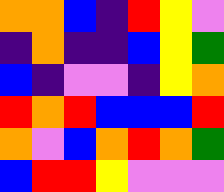[["orange", "orange", "blue", "indigo", "red", "yellow", "violet"], ["indigo", "orange", "indigo", "indigo", "blue", "yellow", "green"], ["blue", "indigo", "violet", "violet", "indigo", "yellow", "orange"], ["red", "orange", "red", "blue", "blue", "blue", "red"], ["orange", "violet", "blue", "orange", "red", "orange", "green"], ["blue", "red", "red", "yellow", "violet", "violet", "violet"]]